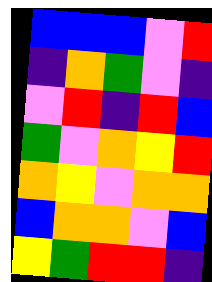[["blue", "blue", "blue", "violet", "red"], ["indigo", "orange", "green", "violet", "indigo"], ["violet", "red", "indigo", "red", "blue"], ["green", "violet", "orange", "yellow", "red"], ["orange", "yellow", "violet", "orange", "orange"], ["blue", "orange", "orange", "violet", "blue"], ["yellow", "green", "red", "red", "indigo"]]